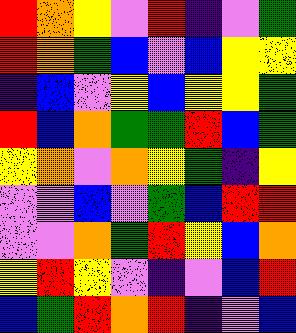[["red", "orange", "yellow", "violet", "red", "indigo", "violet", "green"], ["red", "orange", "green", "blue", "violet", "blue", "yellow", "yellow"], ["indigo", "blue", "violet", "yellow", "blue", "yellow", "yellow", "green"], ["red", "blue", "orange", "green", "green", "red", "blue", "green"], ["yellow", "orange", "violet", "orange", "yellow", "green", "indigo", "yellow"], ["violet", "violet", "blue", "violet", "green", "blue", "red", "red"], ["violet", "violet", "orange", "green", "red", "yellow", "blue", "orange"], ["yellow", "red", "yellow", "violet", "indigo", "violet", "blue", "red"], ["blue", "green", "red", "orange", "red", "indigo", "violet", "blue"]]